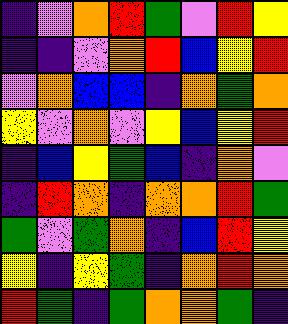[["indigo", "violet", "orange", "red", "green", "violet", "red", "yellow"], ["indigo", "indigo", "violet", "orange", "red", "blue", "yellow", "red"], ["violet", "orange", "blue", "blue", "indigo", "orange", "green", "orange"], ["yellow", "violet", "orange", "violet", "yellow", "blue", "yellow", "red"], ["indigo", "blue", "yellow", "green", "blue", "indigo", "orange", "violet"], ["indigo", "red", "orange", "indigo", "orange", "orange", "red", "green"], ["green", "violet", "green", "orange", "indigo", "blue", "red", "yellow"], ["yellow", "indigo", "yellow", "green", "indigo", "orange", "red", "orange"], ["red", "green", "indigo", "green", "orange", "orange", "green", "indigo"]]